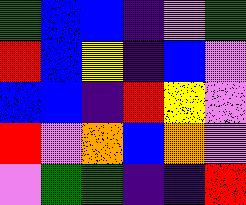[["green", "blue", "blue", "indigo", "violet", "green"], ["red", "blue", "yellow", "indigo", "blue", "violet"], ["blue", "blue", "indigo", "red", "yellow", "violet"], ["red", "violet", "orange", "blue", "orange", "violet"], ["violet", "green", "green", "indigo", "indigo", "red"]]